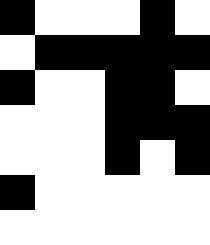[["black", "white", "white", "white", "black", "white"], ["white", "black", "black", "black", "black", "black"], ["black", "white", "white", "black", "black", "white"], ["white", "white", "white", "black", "black", "black"], ["white", "white", "white", "black", "white", "black"], ["black", "white", "white", "white", "white", "white"], ["white", "white", "white", "white", "white", "white"]]